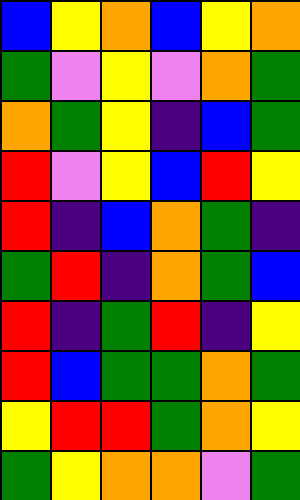[["blue", "yellow", "orange", "blue", "yellow", "orange"], ["green", "violet", "yellow", "violet", "orange", "green"], ["orange", "green", "yellow", "indigo", "blue", "green"], ["red", "violet", "yellow", "blue", "red", "yellow"], ["red", "indigo", "blue", "orange", "green", "indigo"], ["green", "red", "indigo", "orange", "green", "blue"], ["red", "indigo", "green", "red", "indigo", "yellow"], ["red", "blue", "green", "green", "orange", "green"], ["yellow", "red", "red", "green", "orange", "yellow"], ["green", "yellow", "orange", "orange", "violet", "green"]]